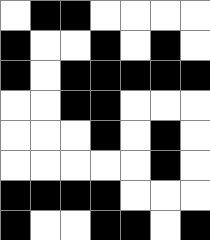[["white", "black", "black", "white", "white", "white", "white"], ["black", "white", "white", "black", "white", "black", "white"], ["black", "white", "black", "black", "black", "black", "black"], ["white", "white", "black", "black", "white", "white", "white"], ["white", "white", "white", "black", "white", "black", "white"], ["white", "white", "white", "white", "white", "black", "white"], ["black", "black", "black", "black", "white", "white", "white"], ["black", "white", "white", "black", "black", "white", "black"]]